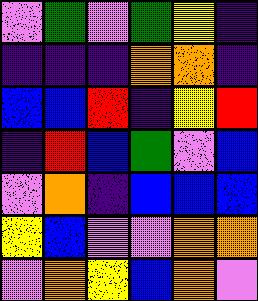[["violet", "green", "violet", "green", "yellow", "indigo"], ["indigo", "indigo", "indigo", "orange", "orange", "indigo"], ["blue", "blue", "red", "indigo", "yellow", "red"], ["indigo", "red", "blue", "green", "violet", "blue"], ["violet", "orange", "indigo", "blue", "blue", "blue"], ["yellow", "blue", "violet", "violet", "orange", "orange"], ["violet", "orange", "yellow", "blue", "orange", "violet"]]